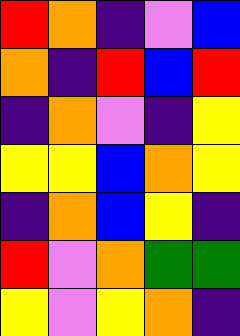[["red", "orange", "indigo", "violet", "blue"], ["orange", "indigo", "red", "blue", "red"], ["indigo", "orange", "violet", "indigo", "yellow"], ["yellow", "yellow", "blue", "orange", "yellow"], ["indigo", "orange", "blue", "yellow", "indigo"], ["red", "violet", "orange", "green", "green"], ["yellow", "violet", "yellow", "orange", "indigo"]]